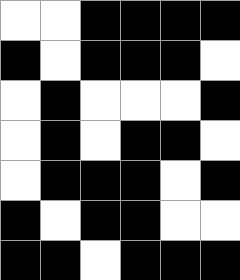[["white", "white", "black", "black", "black", "black"], ["black", "white", "black", "black", "black", "white"], ["white", "black", "white", "white", "white", "black"], ["white", "black", "white", "black", "black", "white"], ["white", "black", "black", "black", "white", "black"], ["black", "white", "black", "black", "white", "white"], ["black", "black", "white", "black", "black", "black"]]